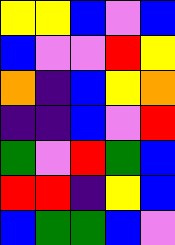[["yellow", "yellow", "blue", "violet", "blue"], ["blue", "violet", "violet", "red", "yellow"], ["orange", "indigo", "blue", "yellow", "orange"], ["indigo", "indigo", "blue", "violet", "red"], ["green", "violet", "red", "green", "blue"], ["red", "red", "indigo", "yellow", "blue"], ["blue", "green", "green", "blue", "violet"]]